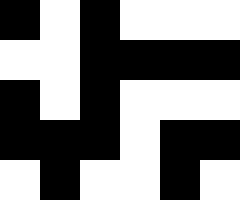[["black", "white", "black", "white", "white", "white"], ["white", "white", "black", "black", "black", "black"], ["black", "white", "black", "white", "white", "white"], ["black", "black", "black", "white", "black", "black"], ["white", "black", "white", "white", "black", "white"]]